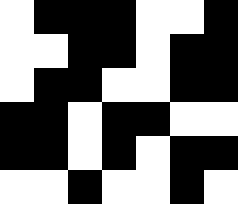[["white", "black", "black", "black", "white", "white", "black"], ["white", "white", "black", "black", "white", "black", "black"], ["white", "black", "black", "white", "white", "black", "black"], ["black", "black", "white", "black", "black", "white", "white"], ["black", "black", "white", "black", "white", "black", "black"], ["white", "white", "black", "white", "white", "black", "white"]]